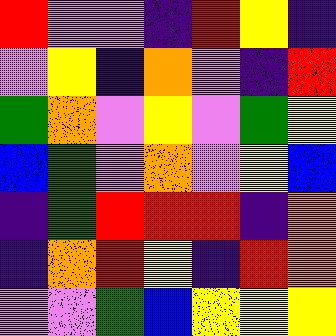[["red", "violet", "violet", "indigo", "red", "yellow", "indigo"], ["violet", "yellow", "indigo", "orange", "violet", "indigo", "red"], ["green", "orange", "violet", "yellow", "violet", "green", "yellow"], ["blue", "green", "violet", "orange", "violet", "yellow", "blue"], ["indigo", "green", "red", "red", "red", "indigo", "orange"], ["indigo", "orange", "red", "yellow", "indigo", "red", "orange"], ["violet", "violet", "green", "blue", "yellow", "yellow", "yellow"]]